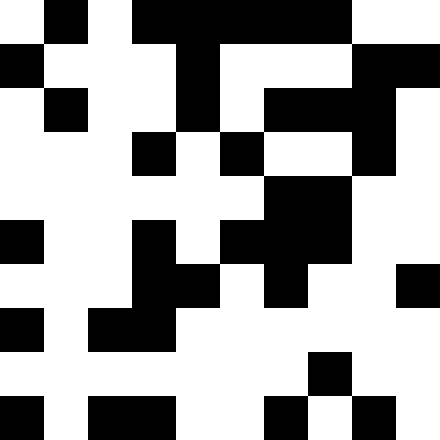[["white", "black", "white", "black", "black", "black", "black", "black", "white", "white"], ["black", "white", "white", "white", "black", "white", "white", "white", "black", "black"], ["white", "black", "white", "white", "black", "white", "black", "black", "black", "white"], ["white", "white", "white", "black", "white", "black", "white", "white", "black", "white"], ["white", "white", "white", "white", "white", "white", "black", "black", "white", "white"], ["black", "white", "white", "black", "white", "black", "black", "black", "white", "white"], ["white", "white", "white", "black", "black", "white", "black", "white", "white", "black"], ["black", "white", "black", "black", "white", "white", "white", "white", "white", "white"], ["white", "white", "white", "white", "white", "white", "white", "black", "white", "white"], ["black", "white", "black", "black", "white", "white", "black", "white", "black", "white"]]